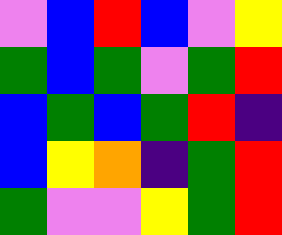[["violet", "blue", "red", "blue", "violet", "yellow"], ["green", "blue", "green", "violet", "green", "red"], ["blue", "green", "blue", "green", "red", "indigo"], ["blue", "yellow", "orange", "indigo", "green", "red"], ["green", "violet", "violet", "yellow", "green", "red"]]